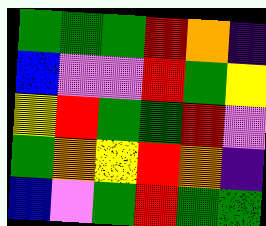[["green", "green", "green", "red", "orange", "indigo"], ["blue", "violet", "violet", "red", "green", "yellow"], ["yellow", "red", "green", "green", "red", "violet"], ["green", "orange", "yellow", "red", "orange", "indigo"], ["blue", "violet", "green", "red", "green", "green"]]